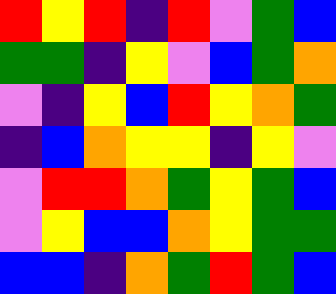[["red", "yellow", "red", "indigo", "red", "violet", "green", "blue"], ["green", "green", "indigo", "yellow", "violet", "blue", "green", "orange"], ["violet", "indigo", "yellow", "blue", "red", "yellow", "orange", "green"], ["indigo", "blue", "orange", "yellow", "yellow", "indigo", "yellow", "violet"], ["violet", "red", "red", "orange", "green", "yellow", "green", "blue"], ["violet", "yellow", "blue", "blue", "orange", "yellow", "green", "green"], ["blue", "blue", "indigo", "orange", "green", "red", "green", "blue"]]